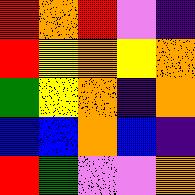[["red", "orange", "red", "violet", "indigo"], ["red", "yellow", "orange", "yellow", "orange"], ["green", "yellow", "orange", "indigo", "orange"], ["blue", "blue", "orange", "blue", "indigo"], ["red", "green", "violet", "violet", "orange"]]